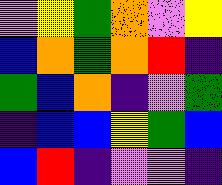[["violet", "yellow", "green", "orange", "violet", "yellow"], ["blue", "orange", "green", "orange", "red", "indigo"], ["green", "blue", "orange", "indigo", "violet", "green"], ["indigo", "blue", "blue", "yellow", "green", "blue"], ["blue", "red", "indigo", "violet", "violet", "indigo"]]